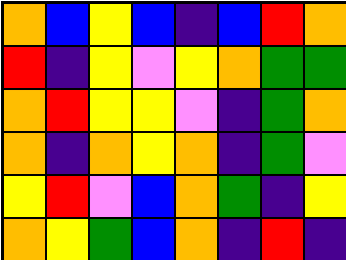[["orange", "blue", "yellow", "blue", "indigo", "blue", "red", "orange"], ["red", "indigo", "yellow", "violet", "yellow", "orange", "green", "green"], ["orange", "red", "yellow", "yellow", "violet", "indigo", "green", "orange"], ["orange", "indigo", "orange", "yellow", "orange", "indigo", "green", "violet"], ["yellow", "red", "violet", "blue", "orange", "green", "indigo", "yellow"], ["orange", "yellow", "green", "blue", "orange", "indigo", "red", "indigo"]]